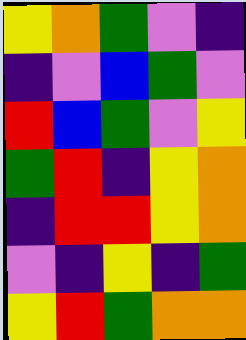[["yellow", "orange", "green", "violet", "indigo"], ["indigo", "violet", "blue", "green", "violet"], ["red", "blue", "green", "violet", "yellow"], ["green", "red", "indigo", "yellow", "orange"], ["indigo", "red", "red", "yellow", "orange"], ["violet", "indigo", "yellow", "indigo", "green"], ["yellow", "red", "green", "orange", "orange"]]